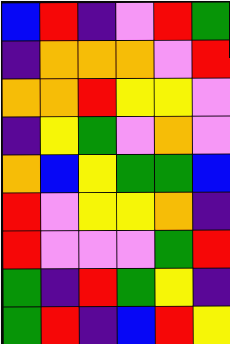[["blue", "red", "indigo", "violet", "red", "green"], ["indigo", "orange", "orange", "orange", "violet", "red"], ["orange", "orange", "red", "yellow", "yellow", "violet"], ["indigo", "yellow", "green", "violet", "orange", "violet"], ["orange", "blue", "yellow", "green", "green", "blue"], ["red", "violet", "yellow", "yellow", "orange", "indigo"], ["red", "violet", "violet", "violet", "green", "red"], ["green", "indigo", "red", "green", "yellow", "indigo"], ["green", "red", "indigo", "blue", "red", "yellow"]]